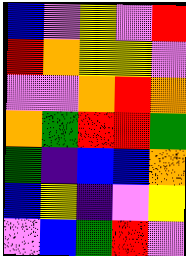[["blue", "violet", "yellow", "violet", "red"], ["red", "orange", "yellow", "yellow", "violet"], ["violet", "violet", "orange", "red", "orange"], ["orange", "green", "red", "red", "green"], ["green", "indigo", "blue", "blue", "orange"], ["blue", "yellow", "indigo", "violet", "yellow"], ["violet", "blue", "green", "red", "violet"]]